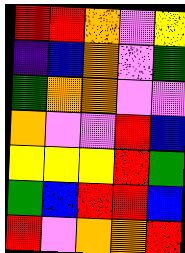[["red", "red", "orange", "violet", "yellow"], ["indigo", "blue", "orange", "violet", "green"], ["green", "orange", "orange", "violet", "violet"], ["orange", "violet", "violet", "red", "blue"], ["yellow", "yellow", "yellow", "red", "green"], ["green", "blue", "red", "red", "blue"], ["red", "violet", "orange", "orange", "red"]]